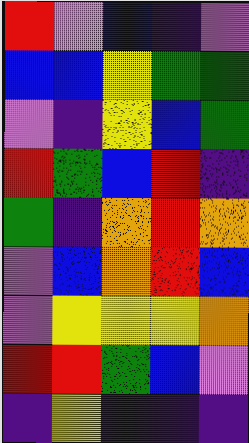[["red", "violet", "blue", "indigo", "violet"], ["blue", "blue", "yellow", "green", "green"], ["violet", "indigo", "yellow", "blue", "green"], ["red", "green", "blue", "red", "indigo"], ["green", "indigo", "orange", "red", "orange"], ["violet", "blue", "orange", "red", "blue"], ["violet", "yellow", "yellow", "yellow", "orange"], ["red", "red", "green", "blue", "violet"], ["indigo", "yellow", "indigo", "indigo", "indigo"]]